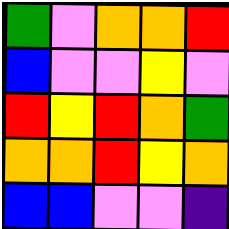[["green", "violet", "orange", "orange", "red"], ["blue", "violet", "violet", "yellow", "violet"], ["red", "yellow", "red", "orange", "green"], ["orange", "orange", "red", "yellow", "orange"], ["blue", "blue", "violet", "violet", "indigo"]]